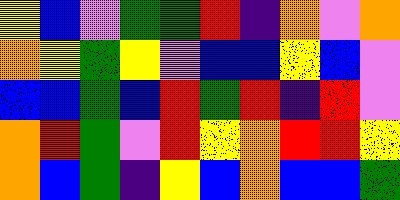[["yellow", "blue", "violet", "green", "green", "red", "indigo", "orange", "violet", "orange"], ["orange", "yellow", "green", "yellow", "violet", "blue", "blue", "yellow", "blue", "violet"], ["blue", "blue", "green", "blue", "red", "green", "red", "indigo", "red", "violet"], ["orange", "red", "green", "violet", "red", "yellow", "orange", "red", "red", "yellow"], ["orange", "blue", "green", "indigo", "yellow", "blue", "orange", "blue", "blue", "green"]]